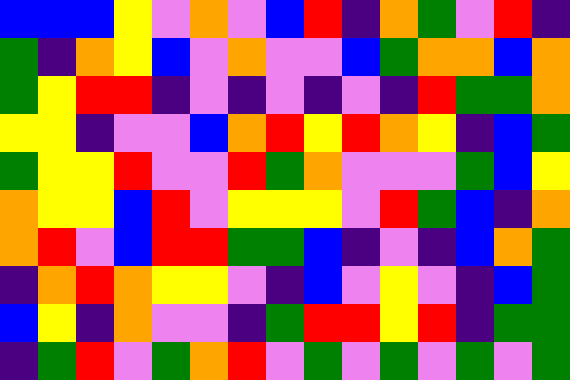[["blue", "blue", "blue", "yellow", "violet", "orange", "violet", "blue", "red", "indigo", "orange", "green", "violet", "red", "indigo"], ["green", "indigo", "orange", "yellow", "blue", "violet", "orange", "violet", "violet", "blue", "green", "orange", "orange", "blue", "orange"], ["green", "yellow", "red", "red", "indigo", "violet", "indigo", "violet", "indigo", "violet", "indigo", "red", "green", "green", "orange"], ["yellow", "yellow", "indigo", "violet", "violet", "blue", "orange", "red", "yellow", "red", "orange", "yellow", "indigo", "blue", "green"], ["green", "yellow", "yellow", "red", "violet", "violet", "red", "green", "orange", "violet", "violet", "violet", "green", "blue", "yellow"], ["orange", "yellow", "yellow", "blue", "red", "violet", "yellow", "yellow", "yellow", "violet", "red", "green", "blue", "indigo", "orange"], ["orange", "red", "violet", "blue", "red", "red", "green", "green", "blue", "indigo", "violet", "indigo", "blue", "orange", "green"], ["indigo", "orange", "red", "orange", "yellow", "yellow", "violet", "indigo", "blue", "violet", "yellow", "violet", "indigo", "blue", "green"], ["blue", "yellow", "indigo", "orange", "violet", "violet", "indigo", "green", "red", "red", "yellow", "red", "indigo", "green", "green"], ["indigo", "green", "red", "violet", "green", "orange", "red", "violet", "green", "violet", "green", "violet", "green", "violet", "green"]]